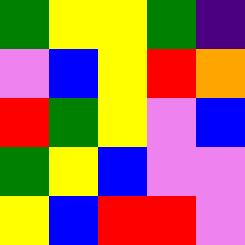[["green", "yellow", "yellow", "green", "indigo"], ["violet", "blue", "yellow", "red", "orange"], ["red", "green", "yellow", "violet", "blue"], ["green", "yellow", "blue", "violet", "violet"], ["yellow", "blue", "red", "red", "violet"]]